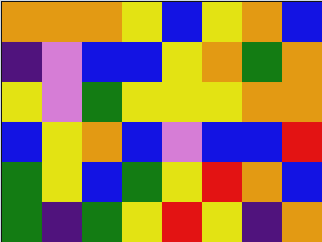[["orange", "orange", "orange", "yellow", "blue", "yellow", "orange", "blue"], ["indigo", "violet", "blue", "blue", "yellow", "orange", "green", "orange"], ["yellow", "violet", "green", "yellow", "yellow", "yellow", "orange", "orange"], ["blue", "yellow", "orange", "blue", "violet", "blue", "blue", "red"], ["green", "yellow", "blue", "green", "yellow", "red", "orange", "blue"], ["green", "indigo", "green", "yellow", "red", "yellow", "indigo", "orange"]]